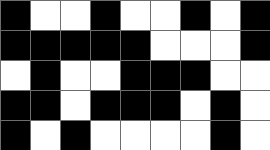[["black", "white", "white", "black", "white", "white", "black", "white", "black"], ["black", "black", "black", "black", "black", "white", "white", "white", "black"], ["white", "black", "white", "white", "black", "black", "black", "white", "white"], ["black", "black", "white", "black", "black", "black", "white", "black", "white"], ["black", "white", "black", "white", "white", "white", "white", "black", "white"]]